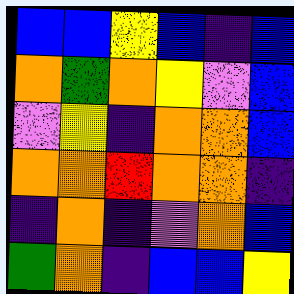[["blue", "blue", "yellow", "blue", "indigo", "blue"], ["orange", "green", "orange", "yellow", "violet", "blue"], ["violet", "yellow", "indigo", "orange", "orange", "blue"], ["orange", "orange", "red", "orange", "orange", "indigo"], ["indigo", "orange", "indigo", "violet", "orange", "blue"], ["green", "orange", "indigo", "blue", "blue", "yellow"]]